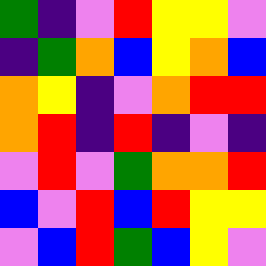[["green", "indigo", "violet", "red", "yellow", "yellow", "violet"], ["indigo", "green", "orange", "blue", "yellow", "orange", "blue"], ["orange", "yellow", "indigo", "violet", "orange", "red", "red"], ["orange", "red", "indigo", "red", "indigo", "violet", "indigo"], ["violet", "red", "violet", "green", "orange", "orange", "red"], ["blue", "violet", "red", "blue", "red", "yellow", "yellow"], ["violet", "blue", "red", "green", "blue", "yellow", "violet"]]